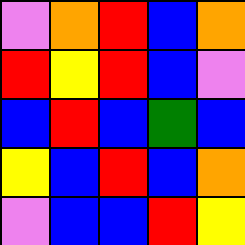[["violet", "orange", "red", "blue", "orange"], ["red", "yellow", "red", "blue", "violet"], ["blue", "red", "blue", "green", "blue"], ["yellow", "blue", "red", "blue", "orange"], ["violet", "blue", "blue", "red", "yellow"]]